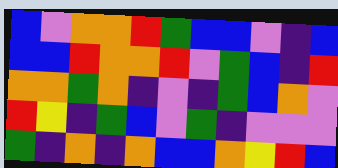[["blue", "violet", "orange", "orange", "red", "green", "blue", "blue", "violet", "indigo", "blue"], ["blue", "blue", "red", "orange", "orange", "red", "violet", "green", "blue", "indigo", "red"], ["orange", "orange", "green", "orange", "indigo", "violet", "indigo", "green", "blue", "orange", "violet"], ["red", "yellow", "indigo", "green", "blue", "violet", "green", "indigo", "violet", "violet", "violet"], ["green", "indigo", "orange", "indigo", "orange", "blue", "blue", "orange", "yellow", "red", "blue"]]